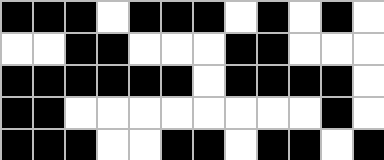[["black", "black", "black", "white", "black", "black", "black", "white", "black", "white", "black", "white"], ["white", "white", "black", "black", "white", "white", "white", "black", "black", "white", "white", "white"], ["black", "black", "black", "black", "black", "black", "white", "black", "black", "black", "black", "white"], ["black", "black", "white", "white", "white", "white", "white", "white", "white", "white", "black", "white"], ["black", "black", "black", "white", "white", "black", "black", "white", "black", "black", "white", "black"]]